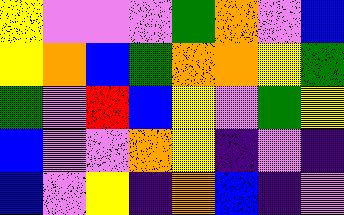[["yellow", "violet", "violet", "violet", "green", "orange", "violet", "blue"], ["yellow", "orange", "blue", "green", "orange", "orange", "yellow", "green"], ["green", "violet", "red", "blue", "yellow", "violet", "green", "yellow"], ["blue", "violet", "violet", "orange", "yellow", "indigo", "violet", "indigo"], ["blue", "violet", "yellow", "indigo", "orange", "blue", "indigo", "violet"]]